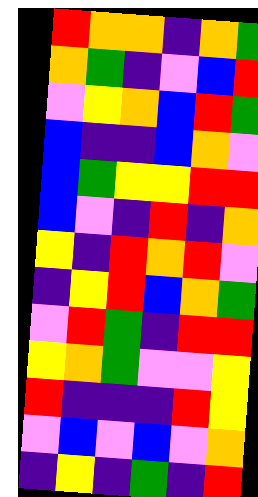[["red", "orange", "orange", "indigo", "orange", "green"], ["orange", "green", "indigo", "violet", "blue", "red"], ["violet", "yellow", "orange", "blue", "red", "green"], ["blue", "indigo", "indigo", "blue", "orange", "violet"], ["blue", "green", "yellow", "yellow", "red", "red"], ["blue", "violet", "indigo", "red", "indigo", "orange"], ["yellow", "indigo", "red", "orange", "red", "violet"], ["indigo", "yellow", "red", "blue", "orange", "green"], ["violet", "red", "green", "indigo", "red", "red"], ["yellow", "orange", "green", "violet", "violet", "yellow"], ["red", "indigo", "indigo", "indigo", "red", "yellow"], ["violet", "blue", "violet", "blue", "violet", "orange"], ["indigo", "yellow", "indigo", "green", "indigo", "red"]]